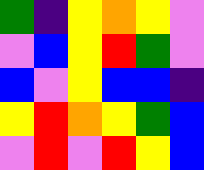[["green", "indigo", "yellow", "orange", "yellow", "violet"], ["violet", "blue", "yellow", "red", "green", "violet"], ["blue", "violet", "yellow", "blue", "blue", "indigo"], ["yellow", "red", "orange", "yellow", "green", "blue"], ["violet", "red", "violet", "red", "yellow", "blue"]]